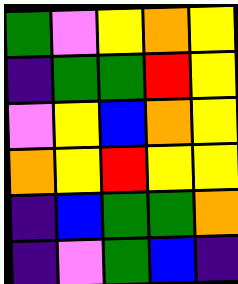[["green", "violet", "yellow", "orange", "yellow"], ["indigo", "green", "green", "red", "yellow"], ["violet", "yellow", "blue", "orange", "yellow"], ["orange", "yellow", "red", "yellow", "yellow"], ["indigo", "blue", "green", "green", "orange"], ["indigo", "violet", "green", "blue", "indigo"]]